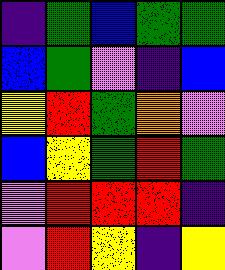[["indigo", "green", "blue", "green", "green"], ["blue", "green", "violet", "indigo", "blue"], ["yellow", "red", "green", "orange", "violet"], ["blue", "yellow", "green", "red", "green"], ["violet", "red", "red", "red", "indigo"], ["violet", "red", "yellow", "indigo", "yellow"]]